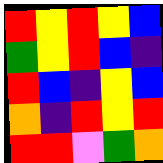[["red", "yellow", "red", "yellow", "blue"], ["green", "yellow", "red", "blue", "indigo"], ["red", "blue", "indigo", "yellow", "blue"], ["orange", "indigo", "red", "yellow", "red"], ["red", "red", "violet", "green", "orange"]]